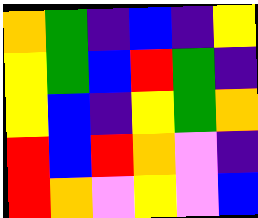[["orange", "green", "indigo", "blue", "indigo", "yellow"], ["yellow", "green", "blue", "red", "green", "indigo"], ["yellow", "blue", "indigo", "yellow", "green", "orange"], ["red", "blue", "red", "orange", "violet", "indigo"], ["red", "orange", "violet", "yellow", "violet", "blue"]]